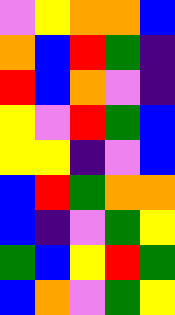[["violet", "yellow", "orange", "orange", "blue"], ["orange", "blue", "red", "green", "indigo"], ["red", "blue", "orange", "violet", "indigo"], ["yellow", "violet", "red", "green", "blue"], ["yellow", "yellow", "indigo", "violet", "blue"], ["blue", "red", "green", "orange", "orange"], ["blue", "indigo", "violet", "green", "yellow"], ["green", "blue", "yellow", "red", "green"], ["blue", "orange", "violet", "green", "yellow"]]